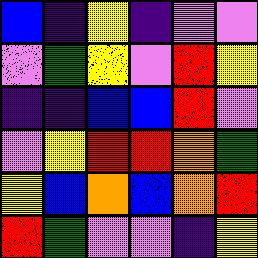[["blue", "indigo", "yellow", "indigo", "violet", "violet"], ["violet", "green", "yellow", "violet", "red", "yellow"], ["indigo", "indigo", "blue", "blue", "red", "violet"], ["violet", "yellow", "red", "red", "orange", "green"], ["yellow", "blue", "orange", "blue", "orange", "red"], ["red", "green", "violet", "violet", "indigo", "yellow"]]